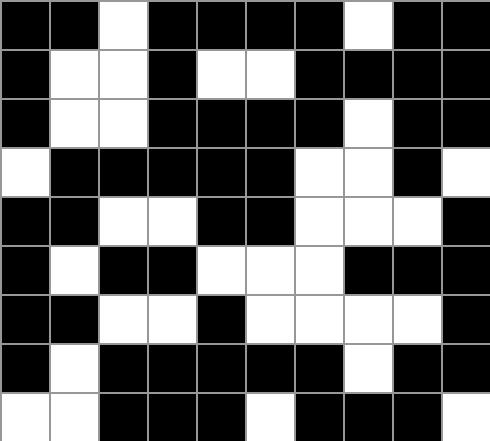[["black", "black", "white", "black", "black", "black", "black", "white", "black", "black"], ["black", "white", "white", "black", "white", "white", "black", "black", "black", "black"], ["black", "white", "white", "black", "black", "black", "black", "white", "black", "black"], ["white", "black", "black", "black", "black", "black", "white", "white", "black", "white"], ["black", "black", "white", "white", "black", "black", "white", "white", "white", "black"], ["black", "white", "black", "black", "white", "white", "white", "black", "black", "black"], ["black", "black", "white", "white", "black", "white", "white", "white", "white", "black"], ["black", "white", "black", "black", "black", "black", "black", "white", "black", "black"], ["white", "white", "black", "black", "black", "white", "black", "black", "black", "white"]]